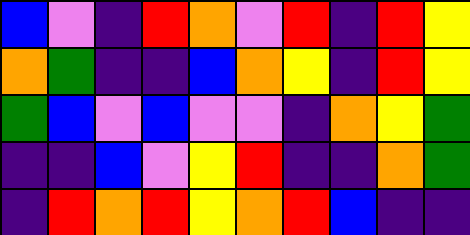[["blue", "violet", "indigo", "red", "orange", "violet", "red", "indigo", "red", "yellow"], ["orange", "green", "indigo", "indigo", "blue", "orange", "yellow", "indigo", "red", "yellow"], ["green", "blue", "violet", "blue", "violet", "violet", "indigo", "orange", "yellow", "green"], ["indigo", "indigo", "blue", "violet", "yellow", "red", "indigo", "indigo", "orange", "green"], ["indigo", "red", "orange", "red", "yellow", "orange", "red", "blue", "indigo", "indigo"]]